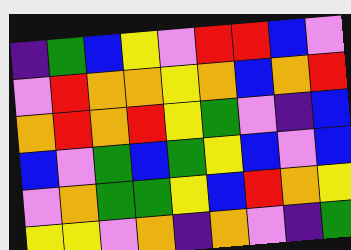[["indigo", "green", "blue", "yellow", "violet", "red", "red", "blue", "violet"], ["violet", "red", "orange", "orange", "yellow", "orange", "blue", "orange", "red"], ["orange", "red", "orange", "red", "yellow", "green", "violet", "indigo", "blue"], ["blue", "violet", "green", "blue", "green", "yellow", "blue", "violet", "blue"], ["violet", "orange", "green", "green", "yellow", "blue", "red", "orange", "yellow"], ["yellow", "yellow", "violet", "orange", "indigo", "orange", "violet", "indigo", "green"]]